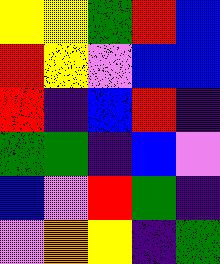[["yellow", "yellow", "green", "red", "blue"], ["red", "yellow", "violet", "blue", "blue"], ["red", "indigo", "blue", "red", "indigo"], ["green", "green", "indigo", "blue", "violet"], ["blue", "violet", "red", "green", "indigo"], ["violet", "orange", "yellow", "indigo", "green"]]